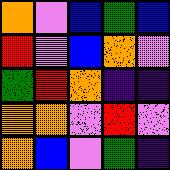[["orange", "violet", "blue", "green", "blue"], ["red", "violet", "blue", "orange", "violet"], ["green", "red", "orange", "indigo", "indigo"], ["orange", "orange", "violet", "red", "violet"], ["orange", "blue", "violet", "green", "indigo"]]